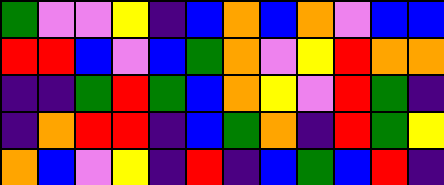[["green", "violet", "violet", "yellow", "indigo", "blue", "orange", "blue", "orange", "violet", "blue", "blue"], ["red", "red", "blue", "violet", "blue", "green", "orange", "violet", "yellow", "red", "orange", "orange"], ["indigo", "indigo", "green", "red", "green", "blue", "orange", "yellow", "violet", "red", "green", "indigo"], ["indigo", "orange", "red", "red", "indigo", "blue", "green", "orange", "indigo", "red", "green", "yellow"], ["orange", "blue", "violet", "yellow", "indigo", "red", "indigo", "blue", "green", "blue", "red", "indigo"]]